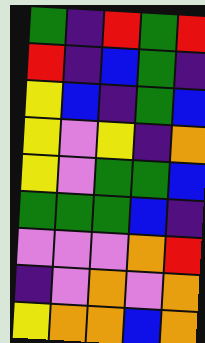[["green", "indigo", "red", "green", "red"], ["red", "indigo", "blue", "green", "indigo"], ["yellow", "blue", "indigo", "green", "blue"], ["yellow", "violet", "yellow", "indigo", "orange"], ["yellow", "violet", "green", "green", "blue"], ["green", "green", "green", "blue", "indigo"], ["violet", "violet", "violet", "orange", "red"], ["indigo", "violet", "orange", "violet", "orange"], ["yellow", "orange", "orange", "blue", "orange"]]